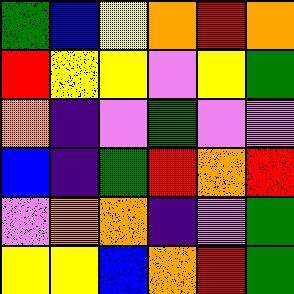[["green", "blue", "yellow", "orange", "red", "orange"], ["red", "yellow", "yellow", "violet", "yellow", "green"], ["orange", "indigo", "violet", "green", "violet", "violet"], ["blue", "indigo", "green", "red", "orange", "red"], ["violet", "orange", "orange", "indigo", "violet", "green"], ["yellow", "yellow", "blue", "orange", "red", "green"]]